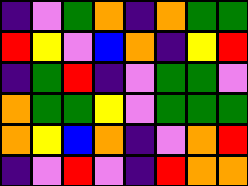[["indigo", "violet", "green", "orange", "indigo", "orange", "green", "green"], ["red", "yellow", "violet", "blue", "orange", "indigo", "yellow", "red"], ["indigo", "green", "red", "indigo", "violet", "green", "green", "violet"], ["orange", "green", "green", "yellow", "violet", "green", "green", "green"], ["orange", "yellow", "blue", "orange", "indigo", "violet", "orange", "red"], ["indigo", "violet", "red", "violet", "indigo", "red", "orange", "orange"]]